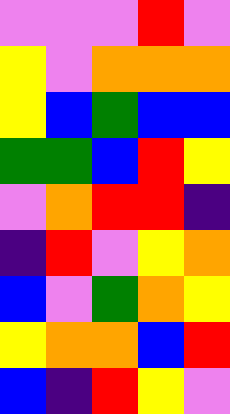[["violet", "violet", "violet", "red", "violet"], ["yellow", "violet", "orange", "orange", "orange"], ["yellow", "blue", "green", "blue", "blue"], ["green", "green", "blue", "red", "yellow"], ["violet", "orange", "red", "red", "indigo"], ["indigo", "red", "violet", "yellow", "orange"], ["blue", "violet", "green", "orange", "yellow"], ["yellow", "orange", "orange", "blue", "red"], ["blue", "indigo", "red", "yellow", "violet"]]